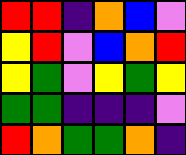[["red", "red", "indigo", "orange", "blue", "violet"], ["yellow", "red", "violet", "blue", "orange", "red"], ["yellow", "green", "violet", "yellow", "green", "yellow"], ["green", "green", "indigo", "indigo", "indigo", "violet"], ["red", "orange", "green", "green", "orange", "indigo"]]